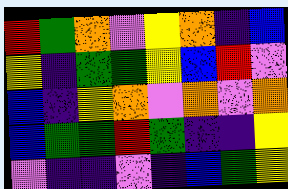[["red", "green", "orange", "violet", "yellow", "orange", "indigo", "blue"], ["yellow", "indigo", "green", "green", "yellow", "blue", "red", "violet"], ["blue", "indigo", "yellow", "orange", "violet", "orange", "violet", "orange"], ["blue", "green", "green", "red", "green", "indigo", "indigo", "yellow"], ["violet", "indigo", "indigo", "violet", "indigo", "blue", "green", "yellow"]]